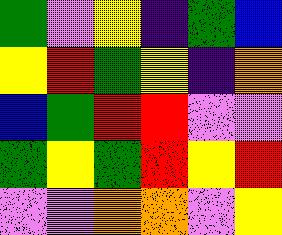[["green", "violet", "yellow", "indigo", "green", "blue"], ["yellow", "red", "green", "yellow", "indigo", "orange"], ["blue", "green", "red", "red", "violet", "violet"], ["green", "yellow", "green", "red", "yellow", "red"], ["violet", "violet", "orange", "orange", "violet", "yellow"]]